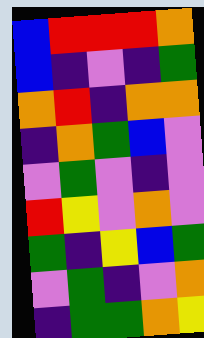[["blue", "red", "red", "red", "orange"], ["blue", "indigo", "violet", "indigo", "green"], ["orange", "red", "indigo", "orange", "orange"], ["indigo", "orange", "green", "blue", "violet"], ["violet", "green", "violet", "indigo", "violet"], ["red", "yellow", "violet", "orange", "violet"], ["green", "indigo", "yellow", "blue", "green"], ["violet", "green", "indigo", "violet", "orange"], ["indigo", "green", "green", "orange", "yellow"]]